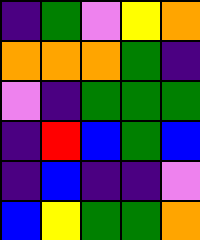[["indigo", "green", "violet", "yellow", "orange"], ["orange", "orange", "orange", "green", "indigo"], ["violet", "indigo", "green", "green", "green"], ["indigo", "red", "blue", "green", "blue"], ["indigo", "blue", "indigo", "indigo", "violet"], ["blue", "yellow", "green", "green", "orange"]]